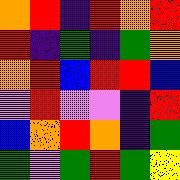[["orange", "red", "indigo", "red", "orange", "red"], ["red", "indigo", "green", "indigo", "green", "orange"], ["orange", "red", "blue", "red", "red", "blue"], ["violet", "red", "violet", "violet", "indigo", "red"], ["blue", "orange", "red", "orange", "indigo", "green"], ["green", "violet", "green", "red", "green", "yellow"]]